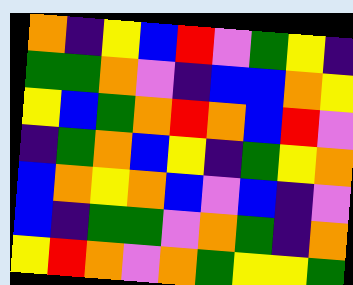[["orange", "indigo", "yellow", "blue", "red", "violet", "green", "yellow", "indigo"], ["green", "green", "orange", "violet", "indigo", "blue", "blue", "orange", "yellow"], ["yellow", "blue", "green", "orange", "red", "orange", "blue", "red", "violet"], ["indigo", "green", "orange", "blue", "yellow", "indigo", "green", "yellow", "orange"], ["blue", "orange", "yellow", "orange", "blue", "violet", "blue", "indigo", "violet"], ["blue", "indigo", "green", "green", "violet", "orange", "green", "indigo", "orange"], ["yellow", "red", "orange", "violet", "orange", "green", "yellow", "yellow", "green"]]